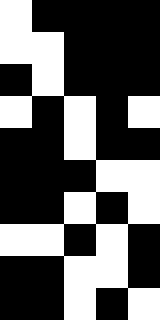[["white", "black", "black", "black", "black"], ["white", "white", "black", "black", "black"], ["black", "white", "black", "black", "black"], ["white", "black", "white", "black", "white"], ["black", "black", "white", "black", "black"], ["black", "black", "black", "white", "white"], ["black", "black", "white", "black", "white"], ["white", "white", "black", "white", "black"], ["black", "black", "white", "white", "black"], ["black", "black", "white", "black", "white"]]